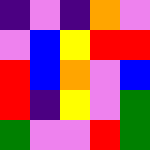[["indigo", "violet", "indigo", "orange", "violet"], ["violet", "blue", "yellow", "red", "red"], ["red", "blue", "orange", "violet", "blue"], ["red", "indigo", "yellow", "violet", "green"], ["green", "violet", "violet", "red", "green"]]